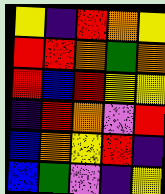[["yellow", "indigo", "red", "orange", "yellow"], ["red", "red", "orange", "green", "orange"], ["red", "blue", "red", "yellow", "yellow"], ["indigo", "red", "orange", "violet", "red"], ["blue", "orange", "yellow", "red", "indigo"], ["blue", "green", "violet", "indigo", "yellow"]]